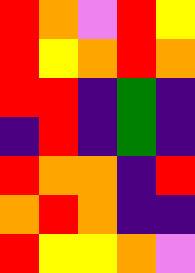[["red", "orange", "violet", "red", "yellow"], ["red", "yellow", "orange", "red", "orange"], ["red", "red", "indigo", "green", "indigo"], ["indigo", "red", "indigo", "green", "indigo"], ["red", "orange", "orange", "indigo", "red"], ["orange", "red", "orange", "indigo", "indigo"], ["red", "yellow", "yellow", "orange", "violet"]]